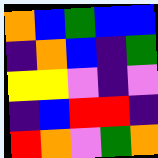[["orange", "blue", "green", "blue", "blue"], ["indigo", "orange", "blue", "indigo", "green"], ["yellow", "yellow", "violet", "indigo", "violet"], ["indigo", "blue", "red", "red", "indigo"], ["red", "orange", "violet", "green", "orange"]]